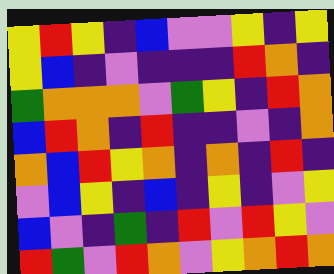[["yellow", "red", "yellow", "indigo", "blue", "violet", "violet", "yellow", "indigo", "yellow"], ["yellow", "blue", "indigo", "violet", "indigo", "indigo", "indigo", "red", "orange", "indigo"], ["green", "orange", "orange", "orange", "violet", "green", "yellow", "indigo", "red", "orange"], ["blue", "red", "orange", "indigo", "red", "indigo", "indigo", "violet", "indigo", "orange"], ["orange", "blue", "red", "yellow", "orange", "indigo", "orange", "indigo", "red", "indigo"], ["violet", "blue", "yellow", "indigo", "blue", "indigo", "yellow", "indigo", "violet", "yellow"], ["blue", "violet", "indigo", "green", "indigo", "red", "violet", "red", "yellow", "violet"], ["red", "green", "violet", "red", "orange", "violet", "yellow", "orange", "red", "orange"]]